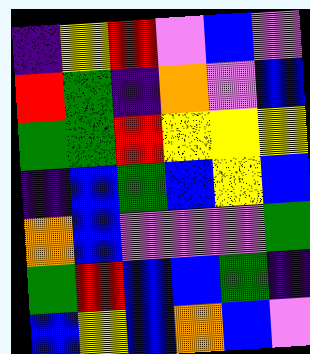[["indigo", "yellow", "red", "violet", "blue", "violet"], ["red", "green", "indigo", "orange", "violet", "blue"], ["green", "green", "red", "yellow", "yellow", "yellow"], ["indigo", "blue", "green", "blue", "yellow", "blue"], ["orange", "blue", "violet", "violet", "violet", "green"], ["green", "red", "blue", "blue", "green", "indigo"], ["blue", "yellow", "blue", "orange", "blue", "violet"]]